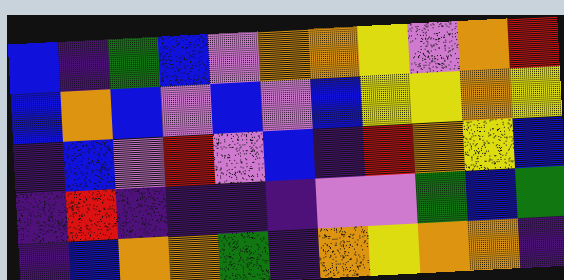[["blue", "indigo", "green", "blue", "violet", "orange", "orange", "yellow", "violet", "orange", "red"], ["blue", "orange", "blue", "violet", "blue", "violet", "blue", "yellow", "yellow", "orange", "yellow"], ["indigo", "blue", "violet", "red", "violet", "blue", "indigo", "red", "orange", "yellow", "blue"], ["indigo", "red", "indigo", "indigo", "indigo", "indigo", "violet", "violet", "green", "blue", "green"], ["indigo", "blue", "orange", "orange", "green", "indigo", "orange", "yellow", "orange", "orange", "indigo"]]